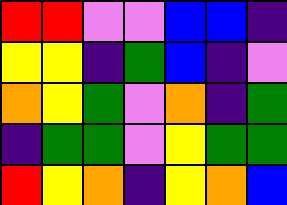[["red", "red", "violet", "violet", "blue", "blue", "indigo"], ["yellow", "yellow", "indigo", "green", "blue", "indigo", "violet"], ["orange", "yellow", "green", "violet", "orange", "indigo", "green"], ["indigo", "green", "green", "violet", "yellow", "green", "green"], ["red", "yellow", "orange", "indigo", "yellow", "orange", "blue"]]